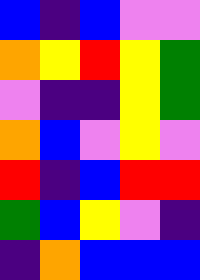[["blue", "indigo", "blue", "violet", "violet"], ["orange", "yellow", "red", "yellow", "green"], ["violet", "indigo", "indigo", "yellow", "green"], ["orange", "blue", "violet", "yellow", "violet"], ["red", "indigo", "blue", "red", "red"], ["green", "blue", "yellow", "violet", "indigo"], ["indigo", "orange", "blue", "blue", "blue"]]